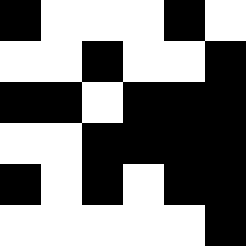[["black", "white", "white", "white", "black", "white"], ["white", "white", "black", "white", "white", "black"], ["black", "black", "white", "black", "black", "black"], ["white", "white", "black", "black", "black", "black"], ["black", "white", "black", "white", "black", "black"], ["white", "white", "white", "white", "white", "black"]]